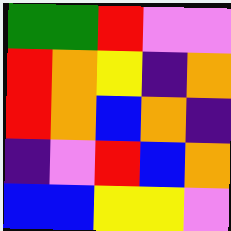[["green", "green", "red", "violet", "violet"], ["red", "orange", "yellow", "indigo", "orange"], ["red", "orange", "blue", "orange", "indigo"], ["indigo", "violet", "red", "blue", "orange"], ["blue", "blue", "yellow", "yellow", "violet"]]